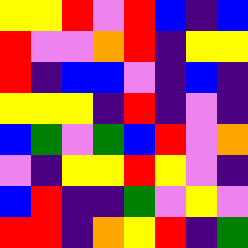[["yellow", "yellow", "red", "violet", "red", "blue", "indigo", "blue"], ["red", "violet", "violet", "orange", "red", "indigo", "yellow", "yellow"], ["red", "indigo", "blue", "blue", "violet", "indigo", "blue", "indigo"], ["yellow", "yellow", "yellow", "indigo", "red", "indigo", "violet", "indigo"], ["blue", "green", "violet", "green", "blue", "red", "violet", "orange"], ["violet", "indigo", "yellow", "yellow", "red", "yellow", "violet", "indigo"], ["blue", "red", "indigo", "indigo", "green", "violet", "yellow", "violet"], ["red", "red", "indigo", "orange", "yellow", "red", "indigo", "green"]]